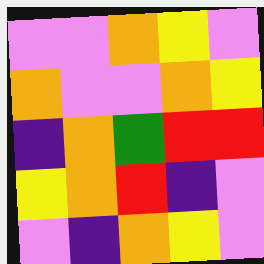[["violet", "violet", "orange", "yellow", "violet"], ["orange", "violet", "violet", "orange", "yellow"], ["indigo", "orange", "green", "red", "red"], ["yellow", "orange", "red", "indigo", "violet"], ["violet", "indigo", "orange", "yellow", "violet"]]